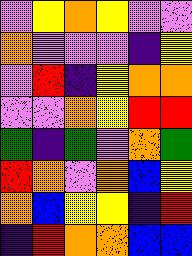[["violet", "yellow", "orange", "yellow", "violet", "violet"], ["orange", "violet", "violet", "violet", "indigo", "yellow"], ["violet", "red", "indigo", "yellow", "orange", "orange"], ["violet", "violet", "orange", "yellow", "red", "red"], ["green", "indigo", "green", "violet", "orange", "green"], ["red", "orange", "violet", "orange", "blue", "yellow"], ["orange", "blue", "yellow", "yellow", "indigo", "red"], ["indigo", "red", "orange", "orange", "blue", "blue"]]